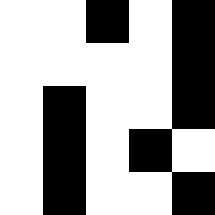[["white", "white", "black", "white", "black"], ["white", "white", "white", "white", "black"], ["white", "black", "white", "white", "black"], ["white", "black", "white", "black", "white"], ["white", "black", "white", "white", "black"]]